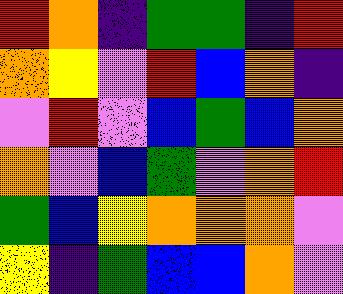[["red", "orange", "indigo", "green", "green", "indigo", "red"], ["orange", "yellow", "violet", "red", "blue", "orange", "indigo"], ["violet", "red", "violet", "blue", "green", "blue", "orange"], ["orange", "violet", "blue", "green", "violet", "orange", "red"], ["green", "blue", "yellow", "orange", "orange", "orange", "violet"], ["yellow", "indigo", "green", "blue", "blue", "orange", "violet"]]